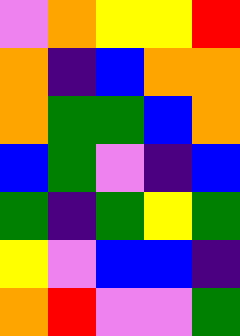[["violet", "orange", "yellow", "yellow", "red"], ["orange", "indigo", "blue", "orange", "orange"], ["orange", "green", "green", "blue", "orange"], ["blue", "green", "violet", "indigo", "blue"], ["green", "indigo", "green", "yellow", "green"], ["yellow", "violet", "blue", "blue", "indigo"], ["orange", "red", "violet", "violet", "green"]]